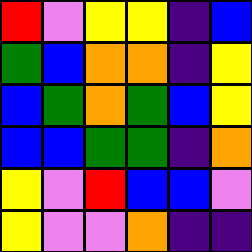[["red", "violet", "yellow", "yellow", "indigo", "blue"], ["green", "blue", "orange", "orange", "indigo", "yellow"], ["blue", "green", "orange", "green", "blue", "yellow"], ["blue", "blue", "green", "green", "indigo", "orange"], ["yellow", "violet", "red", "blue", "blue", "violet"], ["yellow", "violet", "violet", "orange", "indigo", "indigo"]]